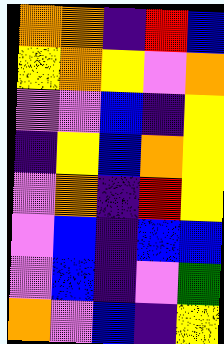[["orange", "orange", "indigo", "red", "blue"], ["yellow", "orange", "yellow", "violet", "orange"], ["violet", "violet", "blue", "indigo", "yellow"], ["indigo", "yellow", "blue", "orange", "yellow"], ["violet", "orange", "indigo", "red", "yellow"], ["violet", "blue", "indigo", "blue", "blue"], ["violet", "blue", "indigo", "violet", "green"], ["orange", "violet", "blue", "indigo", "yellow"]]